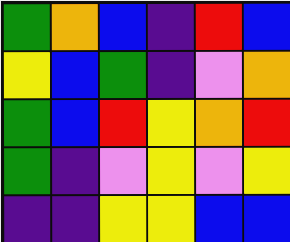[["green", "orange", "blue", "indigo", "red", "blue"], ["yellow", "blue", "green", "indigo", "violet", "orange"], ["green", "blue", "red", "yellow", "orange", "red"], ["green", "indigo", "violet", "yellow", "violet", "yellow"], ["indigo", "indigo", "yellow", "yellow", "blue", "blue"]]